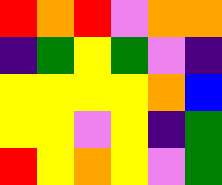[["red", "orange", "red", "violet", "orange", "orange"], ["indigo", "green", "yellow", "green", "violet", "indigo"], ["yellow", "yellow", "yellow", "yellow", "orange", "blue"], ["yellow", "yellow", "violet", "yellow", "indigo", "green"], ["red", "yellow", "orange", "yellow", "violet", "green"]]